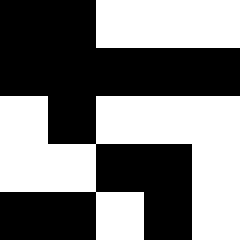[["black", "black", "white", "white", "white"], ["black", "black", "black", "black", "black"], ["white", "black", "white", "white", "white"], ["white", "white", "black", "black", "white"], ["black", "black", "white", "black", "white"]]